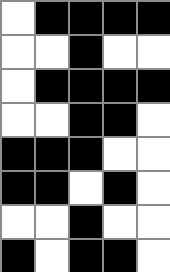[["white", "black", "black", "black", "black"], ["white", "white", "black", "white", "white"], ["white", "black", "black", "black", "black"], ["white", "white", "black", "black", "white"], ["black", "black", "black", "white", "white"], ["black", "black", "white", "black", "white"], ["white", "white", "black", "white", "white"], ["black", "white", "black", "black", "white"]]